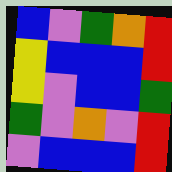[["blue", "violet", "green", "orange", "red"], ["yellow", "blue", "blue", "blue", "red"], ["yellow", "violet", "blue", "blue", "green"], ["green", "violet", "orange", "violet", "red"], ["violet", "blue", "blue", "blue", "red"]]